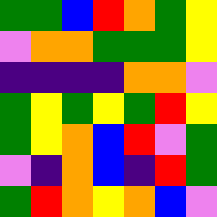[["green", "green", "blue", "red", "orange", "green", "yellow"], ["violet", "orange", "orange", "green", "green", "green", "yellow"], ["indigo", "indigo", "indigo", "indigo", "orange", "orange", "violet"], ["green", "yellow", "green", "yellow", "green", "red", "yellow"], ["green", "yellow", "orange", "blue", "red", "violet", "green"], ["violet", "indigo", "orange", "blue", "indigo", "red", "green"], ["green", "red", "orange", "yellow", "orange", "blue", "violet"]]